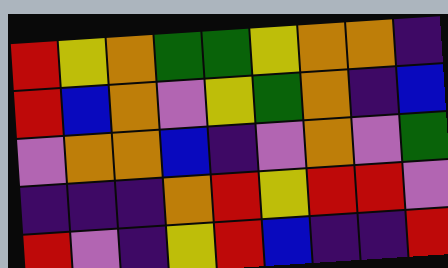[["red", "yellow", "orange", "green", "green", "yellow", "orange", "orange", "indigo"], ["red", "blue", "orange", "violet", "yellow", "green", "orange", "indigo", "blue"], ["violet", "orange", "orange", "blue", "indigo", "violet", "orange", "violet", "green"], ["indigo", "indigo", "indigo", "orange", "red", "yellow", "red", "red", "violet"], ["red", "violet", "indigo", "yellow", "red", "blue", "indigo", "indigo", "red"]]